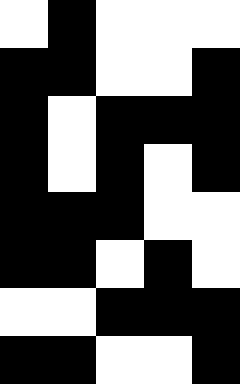[["white", "black", "white", "white", "white"], ["black", "black", "white", "white", "black"], ["black", "white", "black", "black", "black"], ["black", "white", "black", "white", "black"], ["black", "black", "black", "white", "white"], ["black", "black", "white", "black", "white"], ["white", "white", "black", "black", "black"], ["black", "black", "white", "white", "black"]]